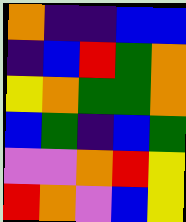[["orange", "indigo", "indigo", "blue", "blue"], ["indigo", "blue", "red", "green", "orange"], ["yellow", "orange", "green", "green", "orange"], ["blue", "green", "indigo", "blue", "green"], ["violet", "violet", "orange", "red", "yellow"], ["red", "orange", "violet", "blue", "yellow"]]